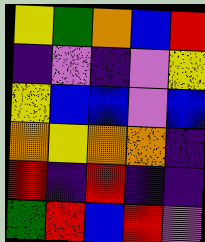[["yellow", "green", "orange", "blue", "red"], ["indigo", "violet", "indigo", "violet", "yellow"], ["yellow", "blue", "blue", "violet", "blue"], ["orange", "yellow", "orange", "orange", "indigo"], ["red", "indigo", "red", "indigo", "indigo"], ["green", "red", "blue", "red", "violet"]]